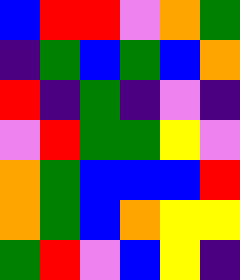[["blue", "red", "red", "violet", "orange", "green"], ["indigo", "green", "blue", "green", "blue", "orange"], ["red", "indigo", "green", "indigo", "violet", "indigo"], ["violet", "red", "green", "green", "yellow", "violet"], ["orange", "green", "blue", "blue", "blue", "red"], ["orange", "green", "blue", "orange", "yellow", "yellow"], ["green", "red", "violet", "blue", "yellow", "indigo"]]